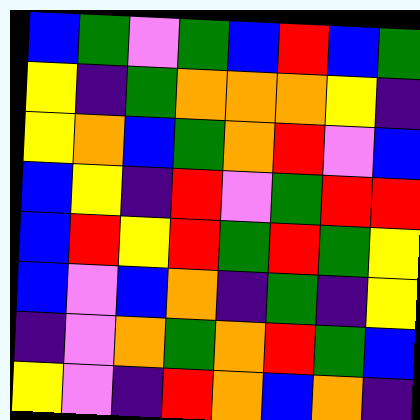[["blue", "green", "violet", "green", "blue", "red", "blue", "green"], ["yellow", "indigo", "green", "orange", "orange", "orange", "yellow", "indigo"], ["yellow", "orange", "blue", "green", "orange", "red", "violet", "blue"], ["blue", "yellow", "indigo", "red", "violet", "green", "red", "red"], ["blue", "red", "yellow", "red", "green", "red", "green", "yellow"], ["blue", "violet", "blue", "orange", "indigo", "green", "indigo", "yellow"], ["indigo", "violet", "orange", "green", "orange", "red", "green", "blue"], ["yellow", "violet", "indigo", "red", "orange", "blue", "orange", "indigo"]]